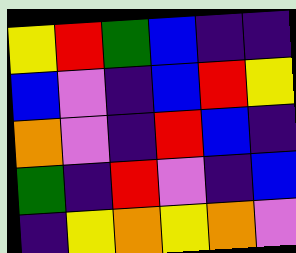[["yellow", "red", "green", "blue", "indigo", "indigo"], ["blue", "violet", "indigo", "blue", "red", "yellow"], ["orange", "violet", "indigo", "red", "blue", "indigo"], ["green", "indigo", "red", "violet", "indigo", "blue"], ["indigo", "yellow", "orange", "yellow", "orange", "violet"]]